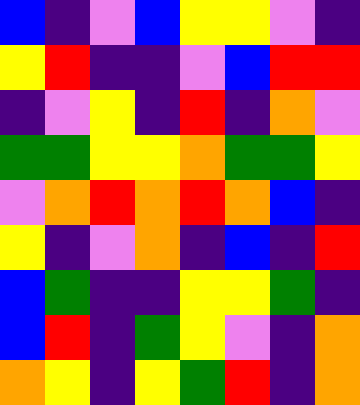[["blue", "indigo", "violet", "blue", "yellow", "yellow", "violet", "indigo"], ["yellow", "red", "indigo", "indigo", "violet", "blue", "red", "red"], ["indigo", "violet", "yellow", "indigo", "red", "indigo", "orange", "violet"], ["green", "green", "yellow", "yellow", "orange", "green", "green", "yellow"], ["violet", "orange", "red", "orange", "red", "orange", "blue", "indigo"], ["yellow", "indigo", "violet", "orange", "indigo", "blue", "indigo", "red"], ["blue", "green", "indigo", "indigo", "yellow", "yellow", "green", "indigo"], ["blue", "red", "indigo", "green", "yellow", "violet", "indigo", "orange"], ["orange", "yellow", "indigo", "yellow", "green", "red", "indigo", "orange"]]